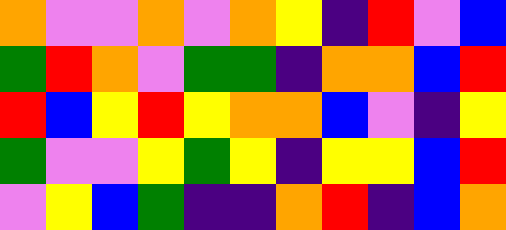[["orange", "violet", "violet", "orange", "violet", "orange", "yellow", "indigo", "red", "violet", "blue"], ["green", "red", "orange", "violet", "green", "green", "indigo", "orange", "orange", "blue", "red"], ["red", "blue", "yellow", "red", "yellow", "orange", "orange", "blue", "violet", "indigo", "yellow"], ["green", "violet", "violet", "yellow", "green", "yellow", "indigo", "yellow", "yellow", "blue", "red"], ["violet", "yellow", "blue", "green", "indigo", "indigo", "orange", "red", "indigo", "blue", "orange"]]